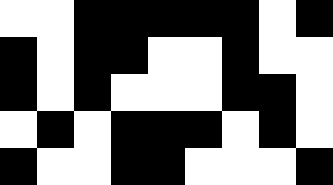[["white", "white", "black", "black", "black", "black", "black", "white", "black"], ["black", "white", "black", "black", "white", "white", "black", "white", "white"], ["black", "white", "black", "white", "white", "white", "black", "black", "white"], ["white", "black", "white", "black", "black", "black", "white", "black", "white"], ["black", "white", "white", "black", "black", "white", "white", "white", "black"]]